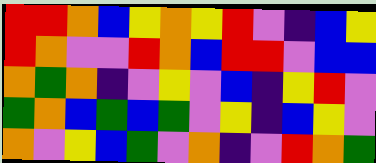[["red", "red", "orange", "blue", "yellow", "orange", "yellow", "red", "violet", "indigo", "blue", "yellow"], ["red", "orange", "violet", "violet", "red", "orange", "blue", "red", "red", "violet", "blue", "blue"], ["orange", "green", "orange", "indigo", "violet", "yellow", "violet", "blue", "indigo", "yellow", "red", "violet"], ["green", "orange", "blue", "green", "blue", "green", "violet", "yellow", "indigo", "blue", "yellow", "violet"], ["orange", "violet", "yellow", "blue", "green", "violet", "orange", "indigo", "violet", "red", "orange", "green"]]